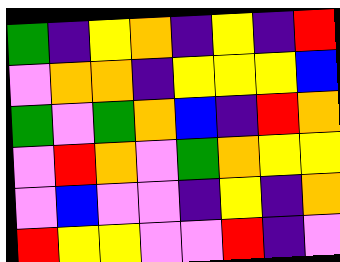[["green", "indigo", "yellow", "orange", "indigo", "yellow", "indigo", "red"], ["violet", "orange", "orange", "indigo", "yellow", "yellow", "yellow", "blue"], ["green", "violet", "green", "orange", "blue", "indigo", "red", "orange"], ["violet", "red", "orange", "violet", "green", "orange", "yellow", "yellow"], ["violet", "blue", "violet", "violet", "indigo", "yellow", "indigo", "orange"], ["red", "yellow", "yellow", "violet", "violet", "red", "indigo", "violet"]]